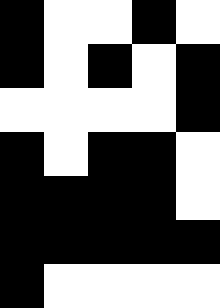[["black", "white", "white", "black", "white"], ["black", "white", "black", "white", "black"], ["white", "white", "white", "white", "black"], ["black", "white", "black", "black", "white"], ["black", "black", "black", "black", "white"], ["black", "black", "black", "black", "black"], ["black", "white", "white", "white", "white"]]